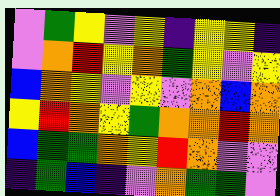[["violet", "green", "yellow", "violet", "yellow", "indigo", "yellow", "yellow", "indigo"], ["violet", "orange", "red", "yellow", "orange", "green", "yellow", "violet", "yellow"], ["blue", "orange", "yellow", "violet", "yellow", "violet", "orange", "blue", "orange"], ["yellow", "red", "orange", "yellow", "green", "orange", "orange", "red", "orange"], ["blue", "green", "green", "orange", "yellow", "red", "orange", "violet", "violet"], ["indigo", "green", "blue", "indigo", "violet", "orange", "green", "green", "violet"]]